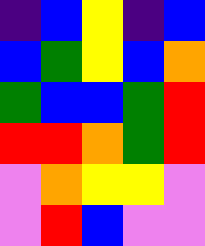[["indigo", "blue", "yellow", "indigo", "blue"], ["blue", "green", "yellow", "blue", "orange"], ["green", "blue", "blue", "green", "red"], ["red", "red", "orange", "green", "red"], ["violet", "orange", "yellow", "yellow", "violet"], ["violet", "red", "blue", "violet", "violet"]]